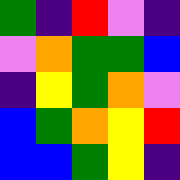[["green", "indigo", "red", "violet", "indigo"], ["violet", "orange", "green", "green", "blue"], ["indigo", "yellow", "green", "orange", "violet"], ["blue", "green", "orange", "yellow", "red"], ["blue", "blue", "green", "yellow", "indigo"]]